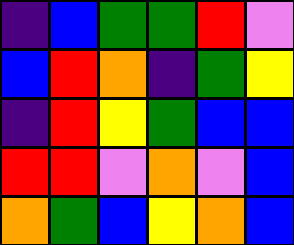[["indigo", "blue", "green", "green", "red", "violet"], ["blue", "red", "orange", "indigo", "green", "yellow"], ["indigo", "red", "yellow", "green", "blue", "blue"], ["red", "red", "violet", "orange", "violet", "blue"], ["orange", "green", "blue", "yellow", "orange", "blue"]]